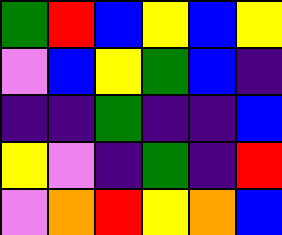[["green", "red", "blue", "yellow", "blue", "yellow"], ["violet", "blue", "yellow", "green", "blue", "indigo"], ["indigo", "indigo", "green", "indigo", "indigo", "blue"], ["yellow", "violet", "indigo", "green", "indigo", "red"], ["violet", "orange", "red", "yellow", "orange", "blue"]]